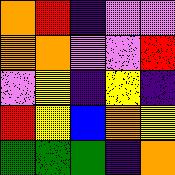[["orange", "red", "indigo", "violet", "violet"], ["orange", "orange", "violet", "violet", "red"], ["violet", "yellow", "indigo", "yellow", "indigo"], ["red", "yellow", "blue", "orange", "yellow"], ["green", "green", "green", "indigo", "orange"]]